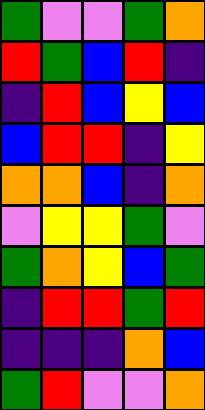[["green", "violet", "violet", "green", "orange"], ["red", "green", "blue", "red", "indigo"], ["indigo", "red", "blue", "yellow", "blue"], ["blue", "red", "red", "indigo", "yellow"], ["orange", "orange", "blue", "indigo", "orange"], ["violet", "yellow", "yellow", "green", "violet"], ["green", "orange", "yellow", "blue", "green"], ["indigo", "red", "red", "green", "red"], ["indigo", "indigo", "indigo", "orange", "blue"], ["green", "red", "violet", "violet", "orange"]]